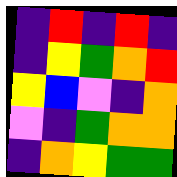[["indigo", "red", "indigo", "red", "indigo"], ["indigo", "yellow", "green", "orange", "red"], ["yellow", "blue", "violet", "indigo", "orange"], ["violet", "indigo", "green", "orange", "orange"], ["indigo", "orange", "yellow", "green", "green"]]